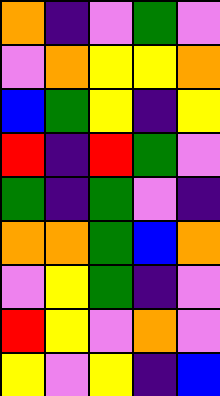[["orange", "indigo", "violet", "green", "violet"], ["violet", "orange", "yellow", "yellow", "orange"], ["blue", "green", "yellow", "indigo", "yellow"], ["red", "indigo", "red", "green", "violet"], ["green", "indigo", "green", "violet", "indigo"], ["orange", "orange", "green", "blue", "orange"], ["violet", "yellow", "green", "indigo", "violet"], ["red", "yellow", "violet", "orange", "violet"], ["yellow", "violet", "yellow", "indigo", "blue"]]